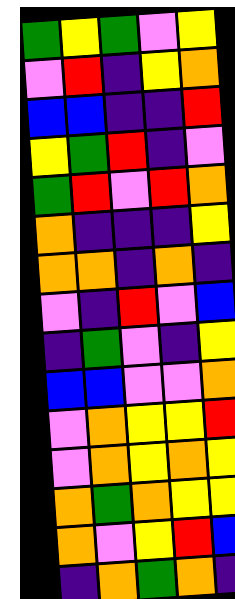[["green", "yellow", "green", "violet", "yellow"], ["violet", "red", "indigo", "yellow", "orange"], ["blue", "blue", "indigo", "indigo", "red"], ["yellow", "green", "red", "indigo", "violet"], ["green", "red", "violet", "red", "orange"], ["orange", "indigo", "indigo", "indigo", "yellow"], ["orange", "orange", "indigo", "orange", "indigo"], ["violet", "indigo", "red", "violet", "blue"], ["indigo", "green", "violet", "indigo", "yellow"], ["blue", "blue", "violet", "violet", "orange"], ["violet", "orange", "yellow", "yellow", "red"], ["violet", "orange", "yellow", "orange", "yellow"], ["orange", "green", "orange", "yellow", "yellow"], ["orange", "violet", "yellow", "red", "blue"], ["indigo", "orange", "green", "orange", "indigo"]]